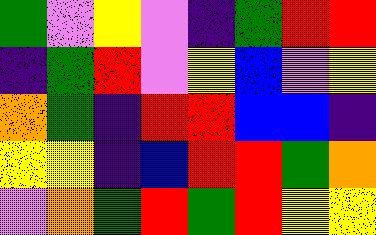[["green", "violet", "yellow", "violet", "indigo", "green", "red", "red"], ["indigo", "green", "red", "violet", "yellow", "blue", "violet", "yellow"], ["orange", "green", "indigo", "red", "red", "blue", "blue", "indigo"], ["yellow", "yellow", "indigo", "blue", "red", "red", "green", "orange"], ["violet", "orange", "green", "red", "green", "red", "yellow", "yellow"]]